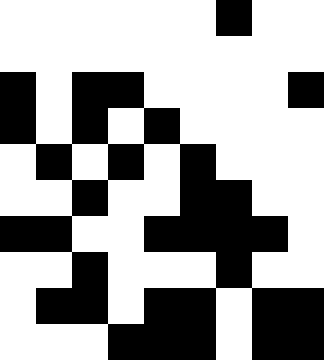[["white", "white", "white", "white", "white", "white", "black", "white", "white"], ["white", "white", "white", "white", "white", "white", "white", "white", "white"], ["black", "white", "black", "black", "white", "white", "white", "white", "black"], ["black", "white", "black", "white", "black", "white", "white", "white", "white"], ["white", "black", "white", "black", "white", "black", "white", "white", "white"], ["white", "white", "black", "white", "white", "black", "black", "white", "white"], ["black", "black", "white", "white", "black", "black", "black", "black", "white"], ["white", "white", "black", "white", "white", "white", "black", "white", "white"], ["white", "black", "black", "white", "black", "black", "white", "black", "black"], ["white", "white", "white", "black", "black", "black", "white", "black", "black"]]